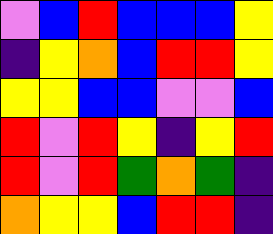[["violet", "blue", "red", "blue", "blue", "blue", "yellow"], ["indigo", "yellow", "orange", "blue", "red", "red", "yellow"], ["yellow", "yellow", "blue", "blue", "violet", "violet", "blue"], ["red", "violet", "red", "yellow", "indigo", "yellow", "red"], ["red", "violet", "red", "green", "orange", "green", "indigo"], ["orange", "yellow", "yellow", "blue", "red", "red", "indigo"]]